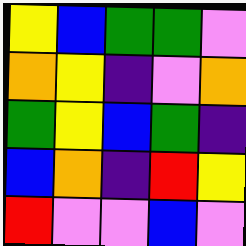[["yellow", "blue", "green", "green", "violet"], ["orange", "yellow", "indigo", "violet", "orange"], ["green", "yellow", "blue", "green", "indigo"], ["blue", "orange", "indigo", "red", "yellow"], ["red", "violet", "violet", "blue", "violet"]]